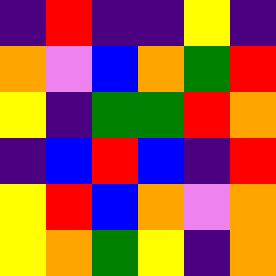[["indigo", "red", "indigo", "indigo", "yellow", "indigo"], ["orange", "violet", "blue", "orange", "green", "red"], ["yellow", "indigo", "green", "green", "red", "orange"], ["indigo", "blue", "red", "blue", "indigo", "red"], ["yellow", "red", "blue", "orange", "violet", "orange"], ["yellow", "orange", "green", "yellow", "indigo", "orange"]]